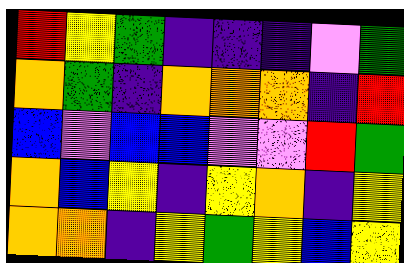[["red", "yellow", "green", "indigo", "indigo", "indigo", "violet", "green"], ["orange", "green", "indigo", "orange", "orange", "orange", "indigo", "red"], ["blue", "violet", "blue", "blue", "violet", "violet", "red", "green"], ["orange", "blue", "yellow", "indigo", "yellow", "orange", "indigo", "yellow"], ["orange", "orange", "indigo", "yellow", "green", "yellow", "blue", "yellow"]]